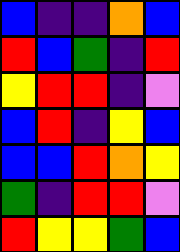[["blue", "indigo", "indigo", "orange", "blue"], ["red", "blue", "green", "indigo", "red"], ["yellow", "red", "red", "indigo", "violet"], ["blue", "red", "indigo", "yellow", "blue"], ["blue", "blue", "red", "orange", "yellow"], ["green", "indigo", "red", "red", "violet"], ["red", "yellow", "yellow", "green", "blue"]]